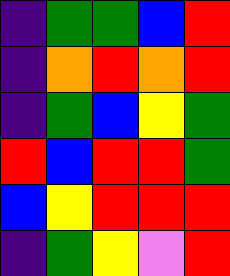[["indigo", "green", "green", "blue", "red"], ["indigo", "orange", "red", "orange", "red"], ["indigo", "green", "blue", "yellow", "green"], ["red", "blue", "red", "red", "green"], ["blue", "yellow", "red", "red", "red"], ["indigo", "green", "yellow", "violet", "red"]]